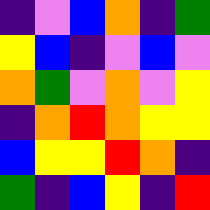[["indigo", "violet", "blue", "orange", "indigo", "green"], ["yellow", "blue", "indigo", "violet", "blue", "violet"], ["orange", "green", "violet", "orange", "violet", "yellow"], ["indigo", "orange", "red", "orange", "yellow", "yellow"], ["blue", "yellow", "yellow", "red", "orange", "indigo"], ["green", "indigo", "blue", "yellow", "indigo", "red"]]